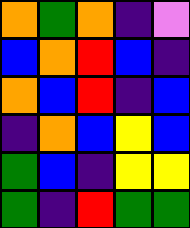[["orange", "green", "orange", "indigo", "violet"], ["blue", "orange", "red", "blue", "indigo"], ["orange", "blue", "red", "indigo", "blue"], ["indigo", "orange", "blue", "yellow", "blue"], ["green", "blue", "indigo", "yellow", "yellow"], ["green", "indigo", "red", "green", "green"]]